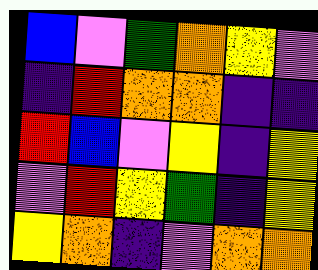[["blue", "violet", "green", "orange", "yellow", "violet"], ["indigo", "red", "orange", "orange", "indigo", "indigo"], ["red", "blue", "violet", "yellow", "indigo", "yellow"], ["violet", "red", "yellow", "green", "indigo", "yellow"], ["yellow", "orange", "indigo", "violet", "orange", "orange"]]